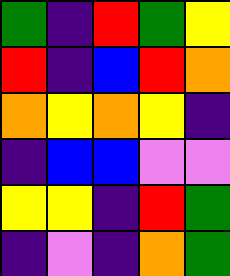[["green", "indigo", "red", "green", "yellow"], ["red", "indigo", "blue", "red", "orange"], ["orange", "yellow", "orange", "yellow", "indigo"], ["indigo", "blue", "blue", "violet", "violet"], ["yellow", "yellow", "indigo", "red", "green"], ["indigo", "violet", "indigo", "orange", "green"]]